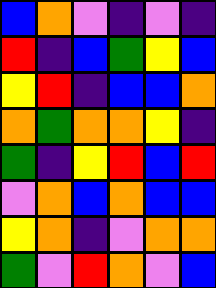[["blue", "orange", "violet", "indigo", "violet", "indigo"], ["red", "indigo", "blue", "green", "yellow", "blue"], ["yellow", "red", "indigo", "blue", "blue", "orange"], ["orange", "green", "orange", "orange", "yellow", "indigo"], ["green", "indigo", "yellow", "red", "blue", "red"], ["violet", "orange", "blue", "orange", "blue", "blue"], ["yellow", "orange", "indigo", "violet", "orange", "orange"], ["green", "violet", "red", "orange", "violet", "blue"]]